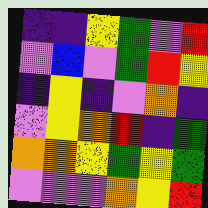[["indigo", "indigo", "yellow", "green", "violet", "red"], ["violet", "blue", "violet", "green", "red", "yellow"], ["indigo", "yellow", "indigo", "violet", "orange", "indigo"], ["violet", "yellow", "orange", "red", "indigo", "green"], ["orange", "orange", "yellow", "green", "yellow", "green"], ["violet", "violet", "violet", "orange", "yellow", "red"]]